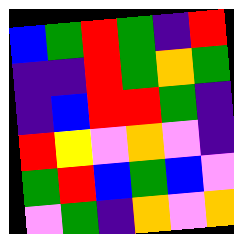[["blue", "green", "red", "green", "indigo", "red"], ["indigo", "indigo", "red", "green", "orange", "green"], ["indigo", "blue", "red", "red", "green", "indigo"], ["red", "yellow", "violet", "orange", "violet", "indigo"], ["green", "red", "blue", "green", "blue", "violet"], ["violet", "green", "indigo", "orange", "violet", "orange"]]